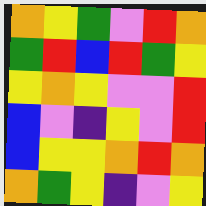[["orange", "yellow", "green", "violet", "red", "orange"], ["green", "red", "blue", "red", "green", "yellow"], ["yellow", "orange", "yellow", "violet", "violet", "red"], ["blue", "violet", "indigo", "yellow", "violet", "red"], ["blue", "yellow", "yellow", "orange", "red", "orange"], ["orange", "green", "yellow", "indigo", "violet", "yellow"]]